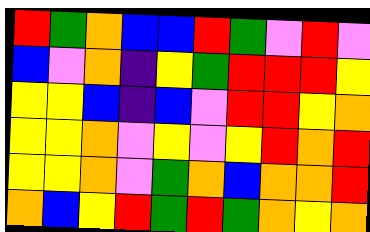[["red", "green", "orange", "blue", "blue", "red", "green", "violet", "red", "violet"], ["blue", "violet", "orange", "indigo", "yellow", "green", "red", "red", "red", "yellow"], ["yellow", "yellow", "blue", "indigo", "blue", "violet", "red", "red", "yellow", "orange"], ["yellow", "yellow", "orange", "violet", "yellow", "violet", "yellow", "red", "orange", "red"], ["yellow", "yellow", "orange", "violet", "green", "orange", "blue", "orange", "orange", "red"], ["orange", "blue", "yellow", "red", "green", "red", "green", "orange", "yellow", "orange"]]